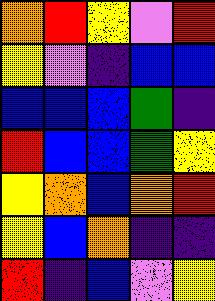[["orange", "red", "yellow", "violet", "red"], ["yellow", "violet", "indigo", "blue", "blue"], ["blue", "blue", "blue", "green", "indigo"], ["red", "blue", "blue", "green", "yellow"], ["yellow", "orange", "blue", "orange", "red"], ["yellow", "blue", "orange", "indigo", "indigo"], ["red", "indigo", "blue", "violet", "yellow"]]